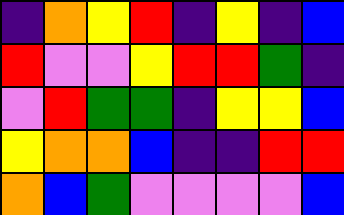[["indigo", "orange", "yellow", "red", "indigo", "yellow", "indigo", "blue"], ["red", "violet", "violet", "yellow", "red", "red", "green", "indigo"], ["violet", "red", "green", "green", "indigo", "yellow", "yellow", "blue"], ["yellow", "orange", "orange", "blue", "indigo", "indigo", "red", "red"], ["orange", "blue", "green", "violet", "violet", "violet", "violet", "blue"]]